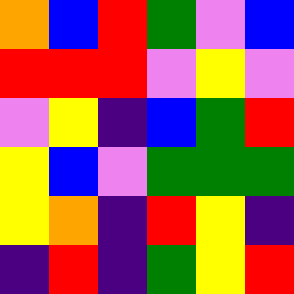[["orange", "blue", "red", "green", "violet", "blue"], ["red", "red", "red", "violet", "yellow", "violet"], ["violet", "yellow", "indigo", "blue", "green", "red"], ["yellow", "blue", "violet", "green", "green", "green"], ["yellow", "orange", "indigo", "red", "yellow", "indigo"], ["indigo", "red", "indigo", "green", "yellow", "red"]]